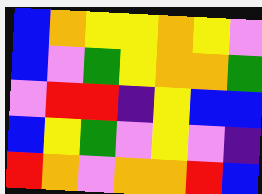[["blue", "orange", "yellow", "yellow", "orange", "yellow", "violet"], ["blue", "violet", "green", "yellow", "orange", "orange", "green"], ["violet", "red", "red", "indigo", "yellow", "blue", "blue"], ["blue", "yellow", "green", "violet", "yellow", "violet", "indigo"], ["red", "orange", "violet", "orange", "orange", "red", "blue"]]